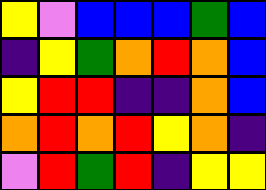[["yellow", "violet", "blue", "blue", "blue", "green", "blue"], ["indigo", "yellow", "green", "orange", "red", "orange", "blue"], ["yellow", "red", "red", "indigo", "indigo", "orange", "blue"], ["orange", "red", "orange", "red", "yellow", "orange", "indigo"], ["violet", "red", "green", "red", "indigo", "yellow", "yellow"]]